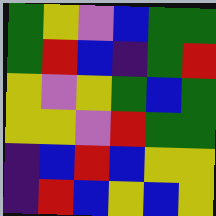[["green", "yellow", "violet", "blue", "green", "green"], ["green", "red", "blue", "indigo", "green", "red"], ["yellow", "violet", "yellow", "green", "blue", "green"], ["yellow", "yellow", "violet", "red", "green", "green"], ["indigo", "blue", "red", "blue", "yellow", "yellow"], ["indigo", "red", "blue", "yellow", "blue", "yellow"]]